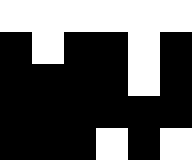[["white", "white", "white", "white", "white", "white"], ["black", "white", "black", "black", "white", "black"], ["black", "black", "black", "black", "white", "black"], ["black", "black", "black", "black", "black", "black"], ["black", "black", "black", "white", "black", "white"]]